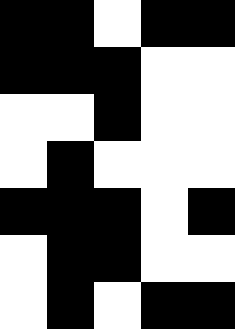[["black", "black", "white", "black", "black"], ["black", "black", "black", "white", "white"], ["white", "white", "black", "white", "white"], ["white", "black", "white", "white", "white"], ["black", "black", "black", "white", "black"], ["white", "black", "black", "white", "white"], ["white", "black", "white", "black", "black"]]